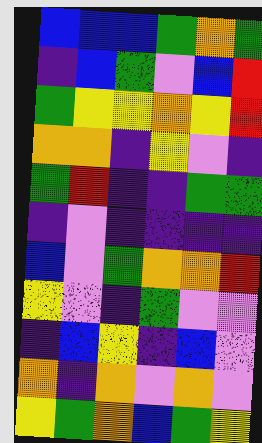[["blue", "blue", "blue", "green", "orange", "green"], ["indigo", "blue", "green", "violet", "blue", "red"], ["green", "yellow", "yellow", "orange", "yellow", "red"], ["orange", "orange", "indigo", "yellow", "violet", "indigo"], ["green", "red", "indigo", "indigo", "green", "green"], ["indigo", "violet", "indigo", "indigo", "indigo", "indigo"], ["blue", "violet", "green", "orange", "orange", "red"], ["yellow", "violet", "indigo", "green", "violet", "violet"], ["indigo", "blue", "yellow", "indigo", "blue", "violet"], ["orange", "indigo", "orange", "violet", "orange", "violet"], ["yellow", "green", "orange", "blue", "green", "yellow"]]